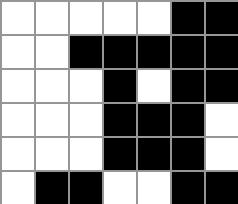[["white", "white", "white", "white", "white", "black", "black"], ["white", "white", "black", "black", "black", "black", "black"], ["white", "white", "white", "black", "white", "black", "black"], ["white", "white", "white", "black", "black", "black", "white"], ["white", "white", "white", "black", "black", "black", "white"], ["white", "black", "black", "white", "white", "black", "black"]]